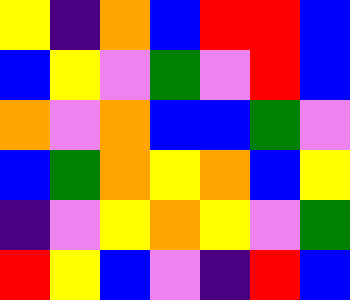[["yellow", "indigo", "orange", "blue", "red", "red", "blue"], ["blue", "yellow", "violet", "green", "violet", "red", "blue"], ["orange", "violet", "orange", "blue", "blue", "green", "violet"], ["blue", "green", "orange", "yellow", "orange", "blue", "yellow"], ["indigo", "violet", "yellow", "orange", "yellow", "violet", "green"], ["red", "yellow", "blue", "violet", "indigo", "red", "blue"]]